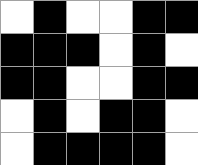[["white", "black", "white", "white", "black", "black"], ["black", "black", "black", "white", "black", "white"], ["black", "black", "white", "white", "black", "black"], ["white", "black", "white", "black", "black", "white"], ["white", "black", "black", "black", "black", "white"]]